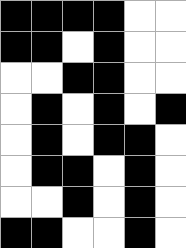[["black", "black", "black", "black", "white", "white"], ["black", "black", "white", "black", "white", "white"], ["white", "white", "black", "black", "white", "white"], ["white", "black", "white", "black", "white", "black"], ["white", "black", "white", "black", "black", "white"], ["white", "black", "black", "white", "black", "white"], ["white", "white", "black", "white", "black", "white"], ["black", "black", "white", "white", "black", "white"]]